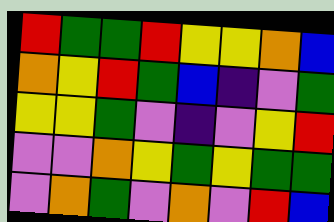[["red", "green", "green", "red", "yellow", "yellow", "orange", "blue"], ["orange", "yellow", "red", "green", "blue", "indigo", "violet", "green"], ["yellow", "yellow", "green", "violet", "indigo", "violet", "yellow", "red"], ["violet", "violet", "orange", "yellow", "green", "yellow", "green", "green"], ["violet", "orange", "green", "violet", "orange", "violet", "red", "blue"]]